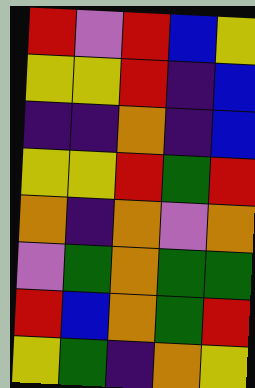[["red", "violet", "red", "blue", "yellow"], ["yellow", "yellow", "red", "indigo", "blue"], ["indigo", "indigo", "orange", "indigo", "blue"], ["yellow", "yellow", "red", "green", "red"], ["orange", "indigo", "orange", "violet", "orange"], ["violet", "green", "orange", "green", "green"], ["red", "blue", "orange", "green", "red"], ["yellow", "green", "indigo", "orange", "yellow"]]